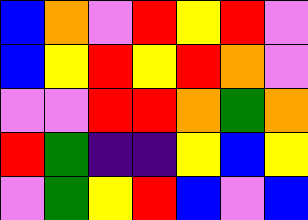[["blue", "orange", "violet", "red", "yellow", "red", "violet"], ["blue", "yellow", "red", "yellow", "red", "orange", "violet"], ["violet", "violet", "red", "red", "orange", "green", "orange"], ["red", "green", "indigo", "indigo", "yellow", "blue", "yellow"], ["violet", "green", "yellow", "red", "blue", "violet", "blue"]]